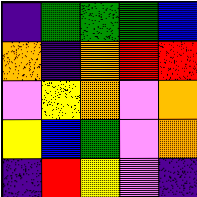[["indigo", "green", "green", "green", "blue"], ["orange", "indigo", "orange", "red", "red"], ["violet", "yellow", "orange", "violet", "orange"], ["yellow", "blue", "green", "violet", "orange"], ["indigo", "red", "yellow", "violet", "indigo"]]